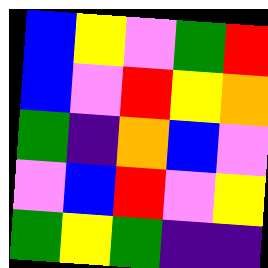[["blue", "yellow", "violet", "green", "red"], ["blue", "violet", "red", "yellow", "orange"], ["green", "indigo", "orange", "blue", "violet"], ["violet", "blue", "red", "violet", "yellow"], ["green", "yellow", "green", "indigo", "indigo"]]